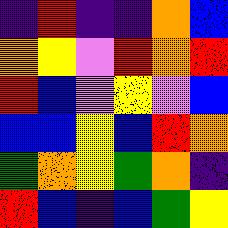[["indigo", "red", "indigo", "indigo", "orange", "blue"], ["orange", "yellow", "violet", "red", "orange", "red"], ["red", "blue", "violet", "yellow", "violet", "blue"], ["blue", "blue", "yellow", "blue", "red", "orange"], ["green", "orange", "yellow", "green", "orange", "indigo"], ["red", "blue", "indigo", "blue", "green", "yellow"]]